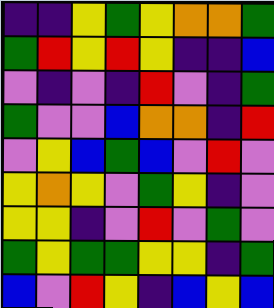[["indigo", "indigo", "yellow", "green", "yellow", "orange", "orange", "green"], ["green", "red", "yellow", "red", "yellow", "indigo", "indigo", "blue"], ["violet", "indigo", "violet", "indigo", "red", "violet", "indigo", "green"], ["green", "violet", "violet", "blue", "orange", "orange", "indigo", "red"], ["violet", "yellow", "blue", "green", "blue", "violet", "red", "violet"], ["yellow", "orange", "yellow", "violet", "green", "yellow", "indigo", "violet"], ["yellow", "yellow", "indigo", "violet", "red", "violet", "green", "violet"], ["green", "yellow", "green", "green", "yellow", "yellow", "indigo", "green"], ["blue", "violet", "red", "yellow", "indigo", "blue", "yellow", "blue"]]